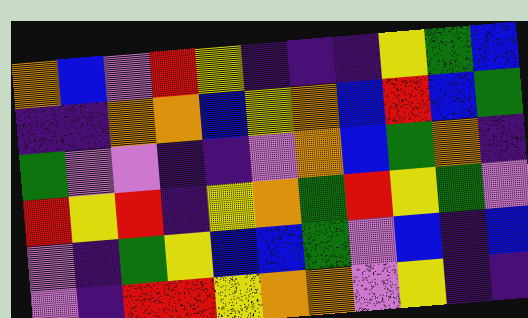[["orange", "blue", "violet", "red", "yellow", "indigo", "indigo", "indigo", "yellow", "green", "blue"], ["indigo", "indigo", "orange", "orange", "blue", "yellow", "orange", "blue", "red", "blue", "green"], ["green", "violet", "violet", "indigo", "indigo", "violet", "orange", "blue", "green", "orange", "indigo"], ["red", "yellow", "red", "indigo", "yellow", "orange", "green", "red", "yellow", "green", "violet"], ["violet", "indigo", "green", "yellow", "blue", "blue", "green", "violet", "blue", "indigo", "blue"], ["violet", "indigo", "red", "red", "yellow", "orange", "orange", "violet", "yellow", "indigo", "indigo"]]